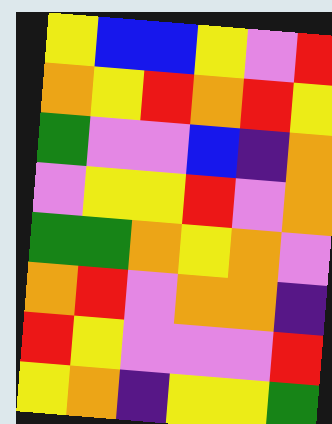[["yellow", "blue", "blue", "yellow", "violet", "red"], ["orange", "yellow", "red", "orange", "red", "yellow"], ["green", "violet", "violet", "blue", "indigo", "orange"], ["violet", "yellow", "yellow", "red", "violet", "orange"], ["green", "green", "orange", "yellow", "orange", "violet"], ["orange", "red", "violet", "orange", "orange", "indigo"], ["red", "yellow", "violet", "violet", "violet", "red"], ["yellow", "orange", "indigo", "yellow", "yellow", "green"]]